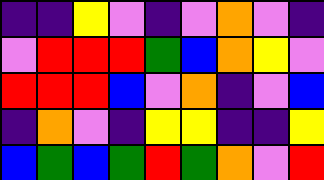[["indigo", "indigo", "yellow", "violet", "indigo", "violet", "orange", "violet", "indigo"], ["violet", "red", "red", "red", "green", "blue", "orange", "yellow", "violet"], ["red", "red", "red", "blue", "violet", "orange", "indigo", "violet", "blue"], ["indigo", "orange", "violet", "indigo", "yellow", "yellow", "indigo", "indigo", "yellow"], ["blue", "green", "blue", "green", "red", "green", "orange", "violet", "red"]]